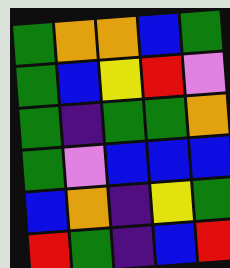[["green", "orange", "orange", "blue", "green"], ["green", "blue", "yellow", "red", "violet"], ["green", "indigo", "green", "green", "orange"], ["green", "violet", "blue", "blue", "blue"], ["blue", "orange", "indigo", "yellow", "green"], ["red", "green", "indigo", "blue", "red"]]